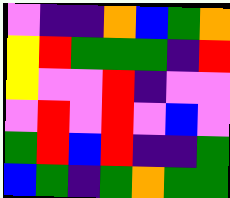[["violet", "indigo", "indigo", "orange", "blue", "green", "orange"], ["yellow", "red", "green", "green", "green", "indigo", "red"], ["yellow", "violet", "violet", "red", "indigo", "violet", "violet"], ["violet", "red", "violet", "red", "violet", "blue", "violet"], ["green", "red", "blue", "red", "indigo", "indigo", "green"], ["blue", "green", "indigo", "green", "orange", "green", "green"]]